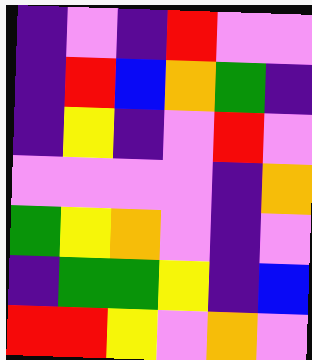[["indigo", "violet", "indigo", "red", "violet", "violet"], ["indigo", "red", "blue", "orange", "green", "indigo"], ["indigo", "yellow", "indigo", "violet", "red", "violet"], ["violet", "violet", "violet", "violet", "indigo", "orange"], ["green", "yellow", "orange", "violet", "indigo", "violet"], ["indigo", "green", "green", "yellow", "indigo", "blue"], ["red", "red", "yellow", "violet", "orange", "violet"]]